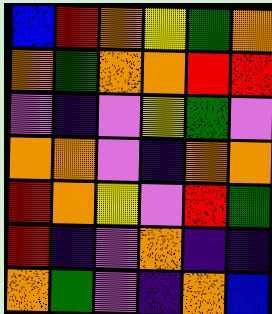[["blue", "red", "orange", "yellow", "green", "orange"], ["orange", "green", "orange", "orange", "red", "red"], ["violet", "indigo", "violet", "yellow", "green", "violet"], ["orange", "orange", "violet", "indigo", "orange", "orange"], ["red", "orange", "yellow", "violet", "red", "green"], ["red", "indigo", "violet", "orange", "indigo", "indigo"], ["orange", "green", "violet", "indigo", "orange", "blue"]]